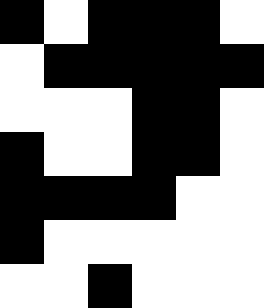[["black", "white", "black", "black", "black", "white"], ["white", "black", "black", "black", "black", "black"], ["white", "white", "white", "black", "black", "white"], ["black", "white", "white", "black", "black", "white"], ["black", "black", "black", "black", "white", "white"], ["black", "white", "white", "white", "white", "white"], ["white", "white", "black", "white", "white", "white"]]